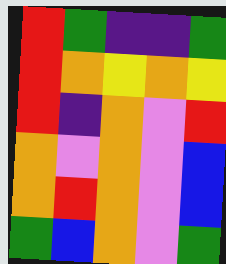[["red", "green", "indigo", "indigo", "green"], ["red", "orange", "yellow", "orange", "yellow"], ["red", "indigo", "orange", "violet", "red"], ["orange", "violet", "orange", "violet", "blue"], ["orange", "red", "orange", "violet", "blue"], ["green", "blue", "orange", "violet", "green"]]